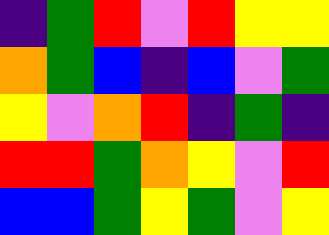[["indigo", "green", "red", "violet", "red", "yellow", "yellow"], ["orange", "green", "blue", "indigo", "blue", "violet", "green"], ["yellow", "violet", "orange", "red", "indigo", "green", "indigo"], ["red", "red", "green", "orange", "yellow", "violet", "red"], ["blue", "blue", "green", "yellow", "green", "violet", "yellow"]]